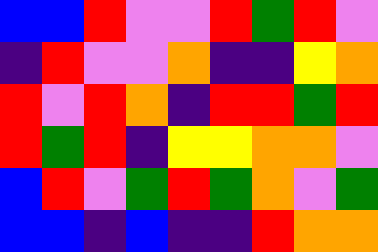[["blue", "blue", "red", "violet", "violet", "red", "green", "red", "violet"], ["indigo", "red", "violet", "violet", "orange", "indigo", "indigo", "yellow", "orange"], ["red", "violet", "red", "orange", "indigo", "red", "red", "green", "red"], ["red", "green", "red", "indigo", "yellow", "yellow", "orange", "orange", "violet"], ["blue", "red", "violet", "green", "red", "green", "orange", "violet", "green"], ["blue", "blue", "indigo", "blue", "indigo", "indigo", "red", "orange", "orange"]]